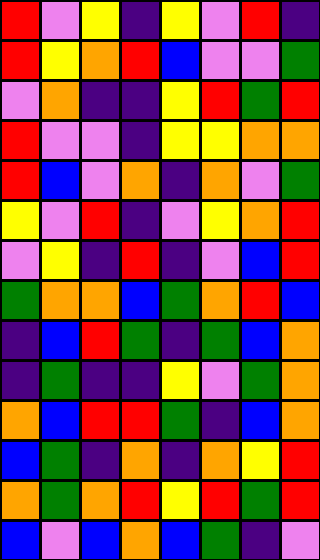[["red", "violet", "yellow", "indigo", "yellow", "violet", "red", "indigo"], ["red", "yellow", "orange", "red", "blue", "violet", "violet", "green"], ["violet", "orange", "indigo", "indigo", "yellow", "red", "green", "red"], ["red", "violet", "violet", "indigo", "yellow", "yellow", "orange", "orange"], ["red", "blue", "violet", "orange", "indigo", "orange", "violet", "green"], ["yellow", "violet", "red", "indigo", "violet", "yellow", "orange", "red"], ["violet", "yellow", "indigo", "red", "indigo", "violet", "blue", "red"], ["green", "orange", "orange", "blue", "green", "orange", "red", "blue"], ["indigo", "blue", "red", "green", "indigo", "green", "blue", "orange"], ["indigo", "green", "indigo", "indigo", "yellow", "violet", "green", "orange"], ["orange", "blue", "red", "red", "green", "indigo", "blue", "orange"], ["blue", "green", "indigo", "orange", "indigo", "orange", "yellow", "red"], ["orange", "green", "orange", "red", "yellow", "red", "green", "red"], ["blue", "violet", "blue", "orange", "blue", "green", "indigo", "violet"]]